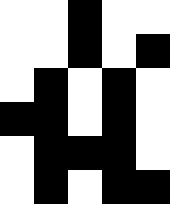[["white", "white", "black", "white", "white"], ["white", "white", "black", "white", "black"], ["white", "black", "white", "black", "white"], ["black", "black", "white", "black", "white"], ["white", "black", "black", "black", "white"], ["white", "black", "white", "black", "black"]]